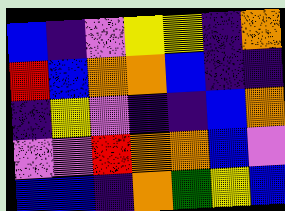[["blue", "indigo", "violet", "yellow", "yellow", "indigo", "orange"], ["red", "blue", "orange", "orange", "blue", "indigo", "indigo"], ["indigo", "yellow", "violet", "indigo", "indigo", "blue", "orange"], ["violet", "violet", "red", "orange", "orange", "blue", "violet"], ["blue", "blue", "indigo", "orange", "green", "yellow", "blue"]]